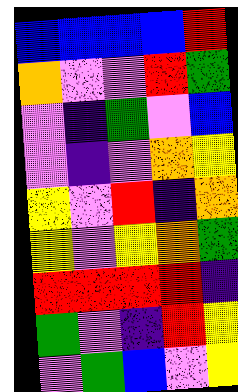[["blue", "blue", "blue", "blue", "red"], ["orange", "violet", "violet", "red", "green"], ["violet", "indigo", "green", "violet", "blue"], ["violet", "indigo", "violet", "orange", "yellow"], ["yellow", "violet", "red", "indigo", "orange"], ["yellow", "violet", "yellow", "orange", "green"], ["red", "red", "red", "red", "indigo"], ["green", "violet", "indigo", "red", "yellow"], ["violet", "green", "blue", "violet", "yellow"]]